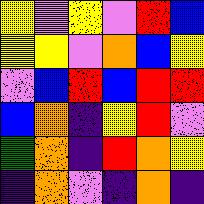[["yellow", "violet", "yellow", "violet", "red", "blue"], ["yellow", "yellow", "violet", "orange", "blue", "yellow"], ["violet", "blue", "red", "blue", "red", "red"], ["blue", "orange", "indigo", "yellow", "red", "violet"], ["green", "orange", "indigo", "red", "orange", "yellow"], ["indigo", "orange", "violet", "indigo", "orange", "indigo"]]